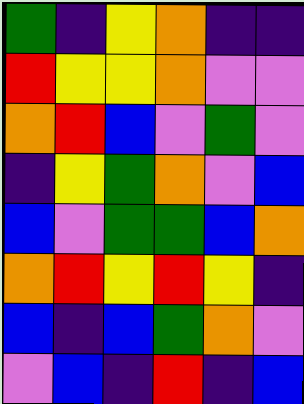[["green", "indigo", "yellow", "orange", "indigo", "indigo"], ["red", "yellow", "yellow", "orange", "violet", "violet"], ["orange", "red", "blue", "violet", "green", "violet"], ["indigo", "yellow", "green", "orange", "violet", "blue"], ["blue", "violet", "green", "green", "blue", "orange"], ["orange", "red", "yellow", "red", "yellow", "indigo"], ["blue", "indigo", "blue", "green", "orange", "violet"], ["violet", "blue", "indigo", "red", "indigo", "blue"]]